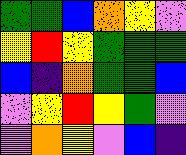[["green", "green", "blue", "orange", "yellow", "violet"], ["yellow", "red", "yellow", "green", "green", "green"], ["blue", "indigo", "orange", "green", "green", "blue"], ["violet", "yellow", "red", "yellow", "green", "violet"], ["violet", "orange", "yellow", "violet", "blue", "indigo"]]